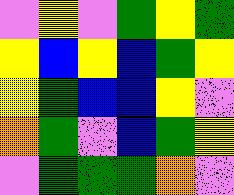[["violet", "yellow", "violet", "green", "yellow", "green"], ["yellow", "blue", "yellow", "blue", "green", "yellow"], ["yellow", "green", "blue", "blue", "yellow", "violet"], ["orange", "green", "violet", "blue", "green", "yellow"], ["violet", "green", "green", "green", "orange", "violet"]]